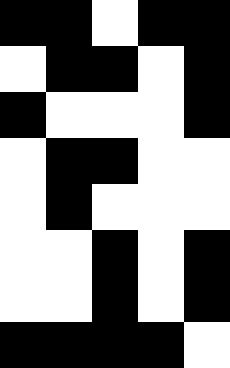[["black", "black", "white", "black", "black"], ["white", "black", "black", "white", "black"], ["black", "white", "white", "white", "black"], ["white", "black", "black", "white", "white"], ["white", "black", "white", "white", "white"], ["white", "white", "black", "white", "black"], ["white", "white", "black", "white", "black"], ["black", "black", "black", "black", "white"]]